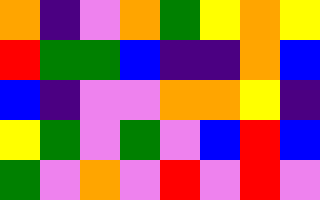[["orange", "indigo", "violet", "orange", "green", "yellow", "orange", "yellow"], ["red", "green", "green", "blue", "indigo", "indigo", "orange", "blue"], ["blue", "indigo", "violet", "violet", "orange", "orange", "yellow", "indigo"], ["yellow", "green", "violet", "green", "violet", "blue", "red", "blue"], ["green", "violet", "orange", "violet", "red", "violet", "red", "violet"]]